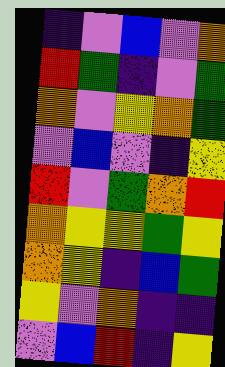[["indigo", "violet", "blue", "violet", "orange"], ["red", "green", "indigo", "violet", "green"], ["orange", "violet", "yellow", "orange", "green"], ["violet", "blue", "violet", "indigo", "yellow"], ["red", "violet", "green", "orange", "red"], ["orange", "yellow", "yellow", "green", "yellow"], ["orange", "yellow", "indigo", "blue", "green"], ["yellow", "violet", "orange", "indigo", "indigo"], ["violet", "blue", "red", "indigo", "yellow"]]